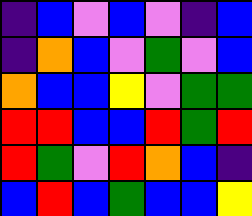[["indigo", "blue", "violet", "blue", "violet", "indigo", "blue"], ["indigo", "orange", "blue", "violet", "green", "violet", "blue"], ["orange", "blue", "blue", "yellow", "violet", "green", "green"], ["red", "red", "blue", "blue", "red", "green", "red"], ["red", "green", "violet", "red", "orange", "blue", "indigo"], ["blue", "red", "blue", "green", "blue", "blue", "yellow"]]